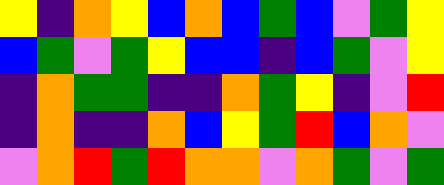[["yellow", "indigo", "orange", "yellow", "blue", "orange", "blue", "green", "blue", "violet", "green", "yellow"], ["blue", "green", "violet", "green", "yellow", "blue", "blue", "indigo", "blue", "green", "violet", "yellow"], ["indigo", "orange", "green", "green", "indigo", "indigo", "orange", "green", "yellow", "indigo", "violet", "red"], ["indigo", "orange", "indigo", "indigo", "orange", "blue", "yellow", "green", "red", "blue", "orange", "violet"], ["violet", "orange", "red", "green", "red", "orange", "orange", "violet", "orange", "green", "violet", "green"]]